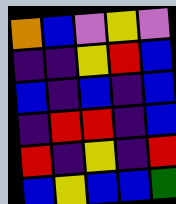[["orange", "blue", "violet", "yellow", "violet"], ["indigo", "indigo", "yellow", "red", "blue"], ["blue", "indigo", "blue", "indigo", "blue"], ["indigo", "red", "red", "indigo", "blue"], ["red", "indigo", "yellow", "indigo", "red"], ["blue", "yellow", "blue", "blue", "green"]]